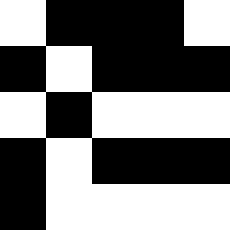[["white", "black", "black", "black", "white"], ["black", "white", "black", "black", "black"], ["white", "black", "white", "white", "white"], ["black", "white", "black", "black", "black"], ["black", "white", "white", "white", "white"]]